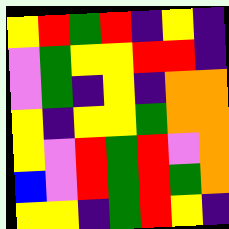[["yellow", "red", "green", "red", "indigo", "yellow", "indigo"], ["violet", "green", "yellow", "yellow", "red", "red", "indigo"], ["violet", "green", "indigo", "yellow", "indigo", "orange", "orange"], ["yellow", "indigo", "yellow", "yellow", "green", "orange", "orange"], ["yellow", "violet", "red", "green", "red", "violet", "orange"], ["blue", "violet", "red", "green", "red", "green", "orange"], ["yellow", "yellow", "indigo", "green", "red", "yellow", "indigo"]]